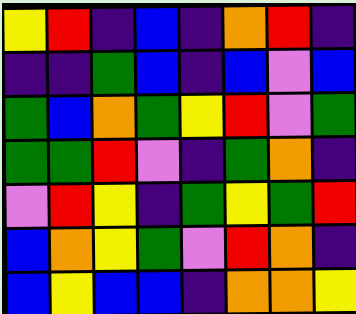[["yellow", "red", "indigo", "blue", "indigo", "orange", "red", "indigo"], ["indigo", "indigo", "green", "blue", "indigo", "blue", "violet", "blue"], ["green", "blue", "orange", "green", "yellow", "red", "violet", "green"], ["green", "green", "red", "violet", "indigo", "green", "orange", "indigo"], ["violet", "red", "yellow", "indigo", "green", "yellow", "green", "red"], ["blue", "orange", "yellow", "green", "violet", "red", "orange", "indigo"], ["blue", "yellow", "blue", "blue", "indigo", "orange", "orange", "yellow"]]